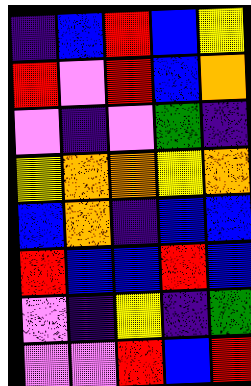[["indigo", "blue", "red", "blue", "yellow"], ["red", "violet", "red", "blue", "orange"], ["violet", "indigo", "violet", "green", "indigo"], ["yellow", "orange", "orange", "yellow", "orange"], ["blue", "orange", "indigo", "blue", "blue"], ["red", "blue", "blue", "red", "blue"], ["violet", "indigo", "yellow", "indigo", "green"], ["violet", "violet", "red", "blue", "red"]]